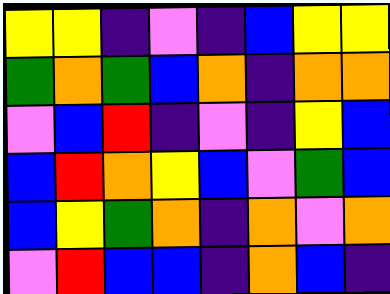[["yellow", "yellow", "indigo", "violet", "indigo", "blue", "yellow", "yellow"], ["green", "orange", "green", "blue", "orange", "indigo", "orange", "orange"], ["violet", "blue", "red", "indigo", "violet", "indigo", "yellow", "blue"], ["blue", "red", "orange", "yellow", "blue", "violet", "green", "blue"], ["blue", "yellow", "green", "orange", "indigo", "orange", "violet", "orange"], ["violet", "red", "blue", "blue", "indigo", "orange", "blue", "indigo"]]